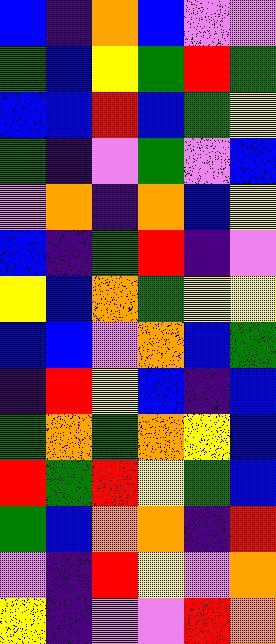[["blue", "indigo", "orange", "blue", "violet", "violet"], ["green", "blue", "yellow", "green", "red", "green"], ["blue", "blue", "red", "blue", "green", "yellow"], ["green", "indigo", "violet", "green", "violet", "blue"], ["violet", "orange", "indigo", "orange", "blue", "yellow"], ["blue", "indigo", "green", "red", "indigo", "violet"], ["yellow", "blue", "orange", "green", "yellow", "yellow"], ["blue", "blue", "violet", "orange", "blue", "green"], ["indigo", "red", "yellow", "blue", "indigo", "blue"], ["green", "orange", "green", "orange", "yellow", "blue"], ["red", "green", "red", "yellow", "green", "blue"], ["green", "blue", "orange", "orange", "indigo", "red"], ["violet", "indigo", "red", "yellow", "violet", "orange"], ["yellow", "indigo", "violet", "violet", "red", "orange"]]